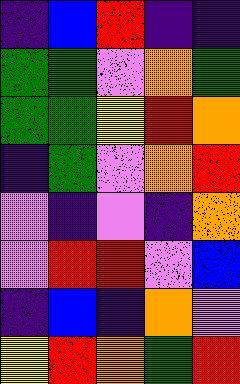[["indigo", "blue", "red", "indigo", "indigo"], ["green", "green", "violet", "orange", "green"], ["green", "green", "yellow", "red", "orange"], ["indigo", "green", "violet", "orange", "red"], ["violet", "indigo", "violet", "indigo", "orange"], ["violet", "red", "red", "violet", "blue"], ["indigo", "blue", "indigo", "orange", "violet"], ["yellow", "red", "orange", "green", "red"]]